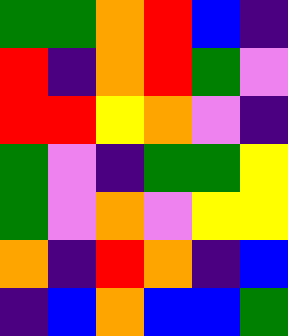[["green", "green", "orange", "red", "blue", "indigo"], ["red", "indigo", "orange", "red", "green", "violet"], ["red", "red", "yellow", "orange", "violet", "indigo"], ["green", "violet", "indigo", "green", "green", "yellow"], ["green", "violet", "orange", "violet", "yellow", "yellow"], ["orange", "indigo", "red", "orange", "indigo", "blue"], ["indigo", "blue", "orange", "blue", "blue", "green"]]